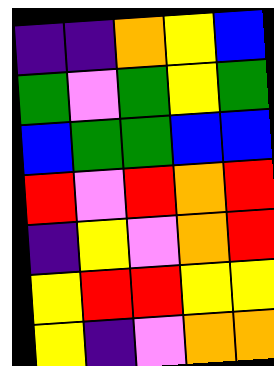[["indigo", "indigo", "orange", "yellow", "blue"], ["green", "violet", "green", "yellow", "green"], ["blue", "green", "green", "blue", "blue"], ["red", "violet", "red", "orange", "red"], ["indigo", "yellow", "violet", "orange", "red"], ["yellow", "red", "red", "yellow", "yellow"], ["yellow", "indigo", "violet", "orange", "orange"]]